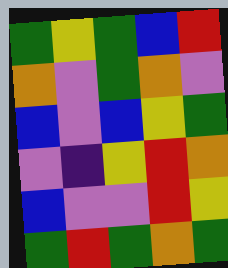[["green", "yellow", "green", "blue", "red"], ["orange", "violet", "green", "orange", "violet"], ["blue", "violet", "blue", "yellow", "green"], ["violet", "indigo", "yellow", "red", "orange"], ["blue", "violet", "violet", "red", "yellow"], ["green", "red", "green", "orange", "green"]]